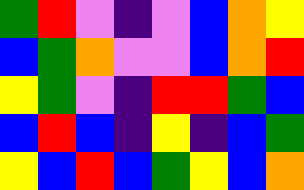[["green", "red", "violet", "indigo", "violet", "blue", "orange", "yellow"], ["blue", "green", "orange", "violet", "violet", "blue", "orange", "red"], ["yellow", "green", "violet", "indigo", "red", "red", "green", "blue"], ["blue", "red", "blue", "indigo", "yellow", "indigo", "blue", "green"], ["yellow", "blue", "red", "blue", "green", "yellow", "blue", "orange"]]